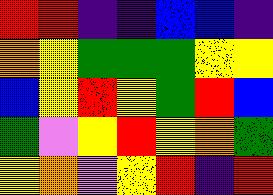[["red", "red", "indigo", "indigo", "blue", "blue", "indigo"], ["orange", "yellow", "green", "green", "green", "yellow", "yellow"], ["blue", "yellow", "red", "yellow", "green", "red", "blue"], ["green", "violet", "yellow", "red", "yellow", "orange", "green"], ["yellow", "orange", "violet", "yellow", "red", "indigo", "red"]]